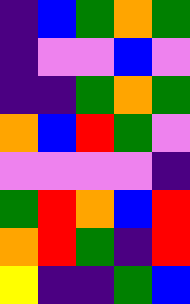[["indigo", "blue", "green", "orange", "green"], ["indigo", "violet", "violet", "blue", "violet"], ["indigo", "indigo", "green", "orange", "green"], ["orange", "blue", "red", "green", "violet"], ["violet", "violet", "violet", "violet", "indigo"], ["green", "red", "orange", "blue", "red"], ["orange", "red", "green", "indigo", "red"], ["yellow", "indigo", "indigo", "green", "blue"]]